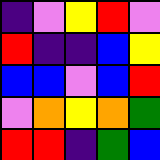[["indigo", "violet", "yellow", "red", "violet"], ["red", "indigo", "indigo", "blue", "yellow"], ["blue", "blue", "violet", "blue", "red"], ["violet", "orange", "yellow", "orange", "green"], ["red", "red", "indigo", "green", "blue"]]